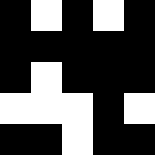[["black", "white", "black", "white", "black"], ["black", "black", "black", "black", "black"], ["black", "white", "black", "black", "black"], ["white", "white", "white", "black", "white"], ["black", "black", "white", "black", "black"]]